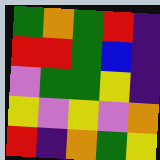[["green", "orange", "green", "red", "indigo"], ["red", "red", "green", "blue", "indigo"], ["violet", "green", "green", "yellow", "indigo"], ["yellow", "violet", "yellow", "violet", "orange"], ["red", "indigo", "orange", "green", "yellow"]]